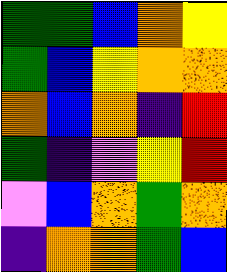[["green", "green", "blue", "orange", "yellow"], ["green", "blue", "yellow", "orange", "orange"], ["orange", "blue", "orange", "indigo", "red"], ["green", "indigo", "violet", "yellow", "red"], ["violet", "blue", "orange", "green", "orange"], ["indigo", "orange", "orange", "green", "blue"]]